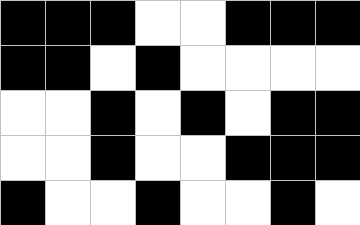[["black", "black", "black", "white", "white", "black", "black", "black"], ["black", "black", "white", "black", "white", "white", "white", "white"], ["white", "white", "black", "white", "black", "white", "black", "black"], ["white", "white", "black", "white", "white", "black", "black", "black"], ["black", "white", "white", "black", "white", "white", "black", "white"]]